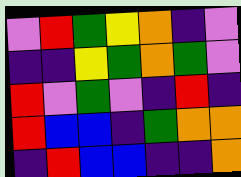[["violet", "red", "green", "yellow", "orange", "indigo", "violet"], ["indigo", "indigo", "yellow", "green", "orange", "green", "violet"], ["red", "violet", "green", "violet", "indigo", "red", "indigo"], ["red", "blue", "blue", "indigo", "green", "orange", "orange"], ["indigo", "red", "blue", "blue", "indigo", "indigo", "orange"]]